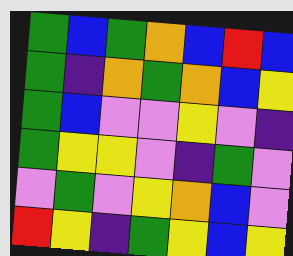[["green", "blue", "green", "orange", "blue", "red", "blue"], ["green", "indigo", "orange", "green", "orange", "blue", "yellow"], ["green", "blue", "violet", "violet", "yellow", "violet", "indigo"], ["green", "yellow", "yellow", "violet", "indigo", "green", "violet"], ["violet", "green", "violet", "yellow", "orange", "blue", "violet"], ["red", "yellow", "indigo", "green", "yellow", "blue", "yellow"]]